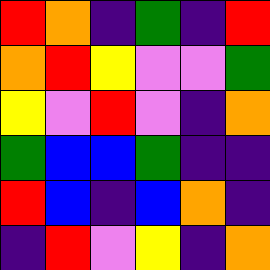[["red", "orange", "indigo", "green", "indigo", "red"], ["orange", "red", "yellow", "violet", "violet", "green"], ["yellow", "violet", "red", "violet", "indigo", "orange"], ["green", "blue", "blue", "green", "indigo", "indigo"], ["red", "blue", "indigo", "blue", "orange", "indigo"], ["indigo", "red", "violet", "yellow", "indigo", "orange"]]